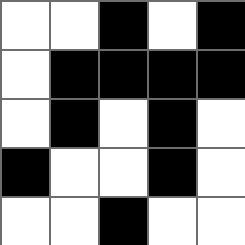[["white", "white", "black", "white", "black"], ["white", "black", "black", "black", "black"], ["white", "black", "white", "black", "white"], ["black", "white", "white", "black", "white"], ["white", "white", "black", "white", "white"]]